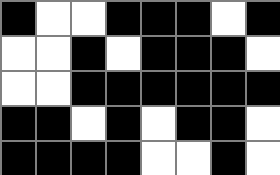[["black", "white", "white", "black", "black", "black", "white", "black"], ["white", "white", "black", "white", "black", "black", "black", "white"], ["white", "white", "black", "black", "black", "black", "black", "black"], ["black", "black", "white", "black", "white", "black", "black", "white"], ["black", "black", "black", "black", "white", "white", "black", "white"]]